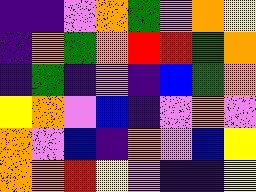[["indigo", "indigo", "violet", "orange", "green", "violet", "orange", "yellow"], ["indigo", "orange", "green", "orange", "red", "red", "green", "orange"], ["indigo", "green", "indigo", "violet", "indigo", "blue", "green", "orange"], ["yellow", "orange", "violet", "blue", "indigo", "violet", "orange", "violet"], ["orange", "violet", "blue", "indigo", "orange", "violet", "blue", "yellow"], ["orange", "orange", "red", "yellow", "violet", "indigo", "indigo", "yellow"]]